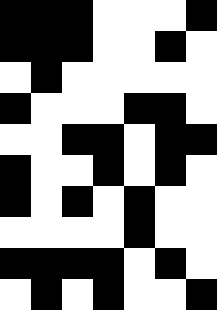[["black", "black", "black", "white", "white", "white", "black"], ["black", "black", "black", "white", "white", "black", "white"], ["white", "black", "white", "white", "white", "white", "white"], ["black", "white", "white", "white", "black", "black", "white"], ["white", "white", "black", "black", "white", "black", "black"], ["black", "white", "white", "black", "white", "black", "white"], ["black", "white", "black", "white", "black", "white", "white"], ["white", "white", "white", "white", "black", "white", "white"], ["black", "black", "black", "black", "white", "black", "white"], ["white", "black", "white", "black", "white", "white", "black"]]